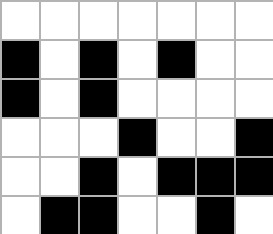[["white", "white", "white", "white", "white", "white", "white"], ["black", "white", "black", "white", "black", "white", "white"], ["black", "white", "black", "white", "white", "white", "white"], ["white", "white", "white", "black", "white", "white", "black"], ["white", "white", "black", "white", "black", "black", "black"], ["white", "black", "black", "white", "white", "black", "white"]]